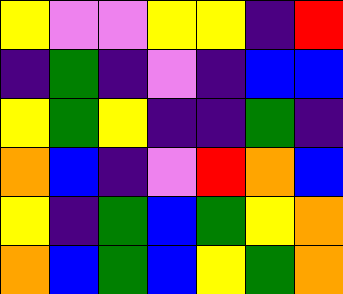[["yellow", "violet", "violet", "yellow", "yellow", "indigo", "red"], ["indigo", "green", "indigo", "violet", "indigo", "blue", "blue"], ["yellow", "green", "yellow", "indigo", "indigo", "green", "indigo"], ["orange", "blue", "indigo", "violet", "red", "orange", "blue"], ["yellow", "indigo", "green", "blue", "green", "yellow", "orange"], ["orange", "blue", "green", "blue", "yellow", "green", "orange"]]